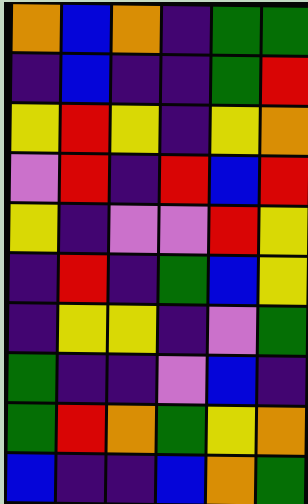[["orange", "blue", "orange", "indigo", "green", "green"], ["indigo", "blue", "indigo", "indigo", "green", "red"], ["yellow", "red", "yellow", "indigo", "yellow", "orange"], ["violet", "red", "indigo", "red", "blue", "red"], ["yellow", "indigo", "violet", "violet", "red", "yellow"], ["indigo", "red", "indigo", "green", "blue", "yellow"], ["indigo", "yellow", "yellow", "indigo", "violet", "green"], ["green", "indigo", "indigo", "violet", "blue", "indigo"], ["green", "red", "orange", "green", "yellow", "orange"], ["blue", "indigo", "indigo", "blue", "orange", "green"]]